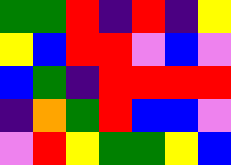[["green", "green", "red", "indigo", "red", "indigo", "yellow"], ["yellow", "blue", "red", "red", "violet", "blue", "violet"], ["blue", "green", "indigo", "red", "red", "red", "red"], ["indigo", "orange", "green", "red", "blue", "blue", "violet"], ["violet", "red", "yellow", "green", "green", "yellow", "blue"]]